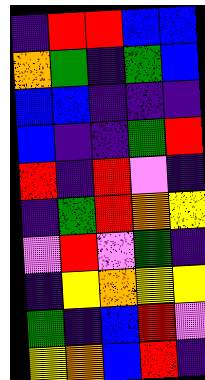[["indigo", "red", "red", "blue", "blue"], ["orange", "green", "indigo", "green", "blue"], ["blue", "blue", "indigo", "indigo", "indigo"], ["blue", "indigo", "indigo", "green", "red"], ["red", "indigo", "red", "violet", "indigo"], ["indigo", "green", "red", "orange", "yellow"], ["violet", "red", "violet", "green", "indigo"], ["indigo", "yellow", "orange", "yellow", "yellow"], ["green", "indigo", "blue", "red", "violet"], ["yellow", "orange", "blue", "red", "indigo"]]